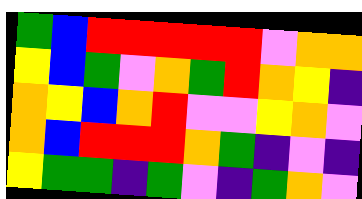[["green", "blue", "red", "red", "red", "red", "red", "violet", "orange", "orange"], ["yellow", "blue", "green", "violet", "orange", "green", "red", "orange", "yellow", "indigo"], ["orange", "yellow", "blue", "orange", "red", "violet", "violet", "yellow", "orange", "violet"], ["orange", "blue", "red", "red", "red", "orange", "green", "indigo", "violet", "indigo"], ["yellow", "green", "green", "indigo", "green", "violet", "indigo", "green", "orange", "violet"]]